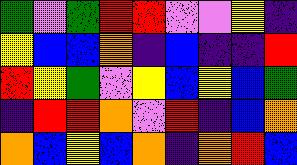[["green", "violet", "green", "red", "red", "violet", "violet", "yellow", "indigo"], ["yellow", "blue", "blue", "orange", "indigo", "blue", "indigo", "indigo", "red"], ["red", "yellow", "green", "violet", "yellow", "blue", "yellow", "blue", "green"], ["indigo", "red", "red", "orange", "violet", "red", "indigo", "blue", "orange"], ["orange", "blue", "yellow", "blue", "orange", "indigo", "orange", "red", "blue"]]